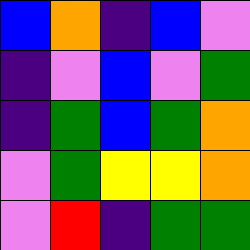[["blue", "orange", "indigo", "blue", "violet"], ["indigo", "violet", "blue", "violet", "green"], ["indigo", "green", "blue", "green", "orange"], ["violet", "green", "yellow", "yellow", "orange"], ["violet", "red", "indigo", "green", "green"]]